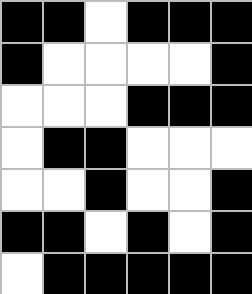[["black", "black", "white", "black", "black", "black"], ["black", "white", "white", "white", "white", "black"], ["white", "white", "white", "black", "black", "black"], ["white", "black", "black", "white", "white", "white"], ["white", "white", "black", "white", "white", "black"], ["black", "black", "white", "black", "white", "black"], ["white", "black", "black", "black", "black", "black"]]